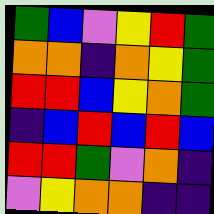[["green", "blue", "violet", "yellow", "red", "green"], ["orange", "orange", "indigo", "orange", "yellow", "green"], ["red", "red", "blue", "yellow", "orange", "green"], ["indigo", "blue", "red", "blue", "red", "blue"], ["red", "red", "green", "violet", "orange", "indigo"], ["violet", "yellow", "orange", "orange", "indigo", "indigo"]]